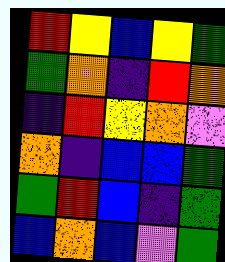[["red", "yellow", "blue", "yellow", "green"], ["green", "orange", "indigo", "red", "orange"], ["indigo", "red", "yellow", "orange", "violet"], ["orange", "indigo", "blue", "blue", "green"], ["green", "red", "blue", "indigo", "green"], ["blue", "orange", "blue", "violet", "green"]]